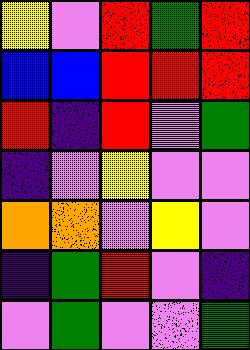[["yellow", "violet", "red", "green", "red"], ["blue", "blue", "red", "red", "red"], ["red", "indigo", "red", "violet", "green"], ["indigo", "violet", "yellow", "violet", "violet"], ["orange", "orange", "violet", "yellow", "violet"], ["indigo", "green", "red", "violet", "indigo"], ["violet", "green", "violet", "violet", "green"]]